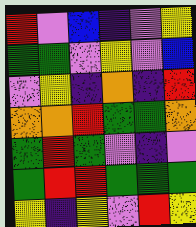[["red", "violet", "blue", "indigo", "violet", "yellow"], ["green", "green", "violet", "yellow", "violet", "blue"], ["violet", "yellow", "indigo", "orange", "indigo", "red"], ["orange", "orange", "red", "green", "green", "orange"], ["green", "red", "green", "violet", "indigo", "violet"], ["green", "red", "red", "green", "green", "green"], ["yellow", "indigo", "yellow", "violet", "red", "yellow"]]